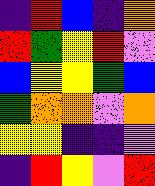[["indigo", "red", "blue", "indigo", "orange"], ["red", "green", "yellow", "red", "violet"], ["blue", "yellow", "yellow", "green", "blue"], ["green", "orange", "orange", "violet", "orange"], ["yellow", "yellow", "indigo", "indigo", "violet"], ["indigo", "red", "yellow", "violet", "red"]]